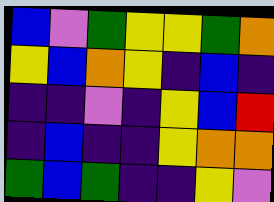[["blue", "violet", "green", "yellow", "yellow", "green", "orange"], ["yellow", "blue", "orange", "yellow", "indigo", "blue", "indigo"], ["indigo", "indigo", "violet", "indigo", "yellow", "blue", "red"], ["indigo", "blue", "indigo", "indigo", "yellow", "orange", "orange"], ["green", "blue", "green", "indigo", "indigo", "yellow", "violet"]]